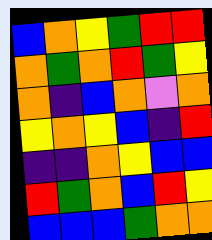[["blue", "orange", "yellow", "green", "red", "red"], ["orange", "green", "orange", "red", "green", "yellow"], ["orange", "indigo", "blue", "orange", "violet", "orange"], ["yellow", "orange", "yellow", "blue", "indigo", "red"], ["indigo", "indigo", "orange", "yellow", "blue", "blue"], ["red", "green", "orange", "blue", "red", "yellow"], ["blue", "blue", "blue", "green", "orange", "orange"]]